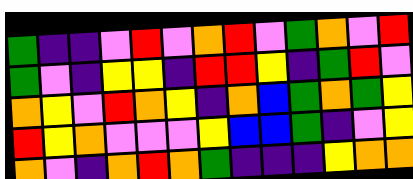[["green", "indigo", "indigo", "violet", "red", "violet", "orange", "red", "violet", "green", "orange", "violet", "red"], ["green", "violet", "indigo", "yellow", "yellow", "indigo", "red", "red", "yellow", "indigo", "green", "red", "violet"], ["orange", "yellow", "violet", "red", "orange", "yellow", "indigo", "orange", "blue", "green", "orange", "green", "yellow"], ["red", "yellow", "orange", "violet", "violet", "violet", "yellow", "blue", "blue", "green", "indigo", "violet", "yellow"], ["orange", "violet", "indigo", "orange", "red", "orange", "green", "indigo", "indigo", "indigo", "yellow", "orange", "orange"]]